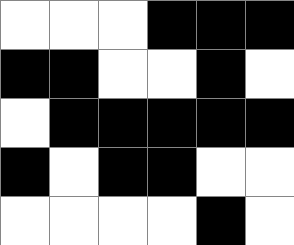[["white", "white", "white", "black", "black", "black"], ["black", "black", "white", "white", "black", "white"], ["white", "black", "black", "black", "black", "black"], ["black", "white", "black", "black", "white", "white"], ["white", "white", "white", "white", "black", "white"]]